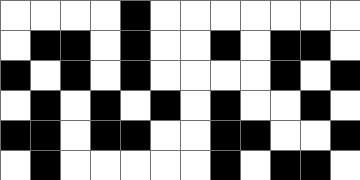[["white", "white", "white", "white", "black", "white", "white", "white", "white", "white", "white", "white"], ["white", "black", "black", "white", "black", "white", "white", "black", "white", "black", "black", "white"], ["black", "white", "black", "white", "black", "white", "white", "white", "white", "black", "white", "black"], ["white", "black", "white", "black", "white", "black", "white", "black", "white", "white", "black", "white"], ["black", "black", "white", "black", "black", "white", "white", "black", "black", "white", "white", "black"], ["white", "black", "white", "white", "white", "white", "white", "black", "white", "black", "black", "white"]]